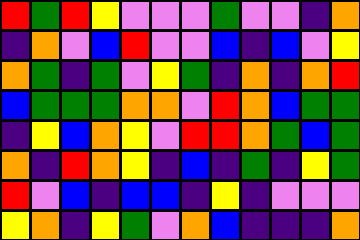[["red", "green", "red", "yellow", "violet", "violet", "violet", "green", "violet", "violet", "indigo", "orange"], ["indigo", "orange", "violet", "blue", "red", "violet", "violet", "blue", "indigo", "blue", "violet", "yellow"], ["orange", "green", "indigo", "green", "violet", "yellow", "green", "indigo", "orange", "indigo", "orange", "red"], ["blue", "green", "green", "green", "orange", "orange", "violet", "red", "orange", "blue", "green", "green"], ["indigo", "yellow", "blue", "orange", "yellow", "violet", "red", "red", "orange", "green", "blue", "green"], ["orange", "indigo", "red", "orange", "yellow", "indigo", "blue", "indigo", "green", "indigo", "yellow", "green"], ["red", "violet", "blue", "indigo", "blue", "blue", "indigo", "yellow", "indigo", "violet", "violet", "violet"], ["yellow", "orange", "indigo", "yellow", "green", "violet", "orange", "blue", "indigo", "indigo", "indigo", "orange"]]